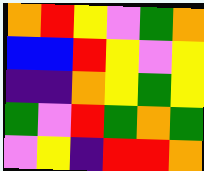[["orange", "red", "yellow", "violet", "green", "orange"], ["blue", "blue", "red", "yellow", "violet", "yellow"], ["indigo", "indigo", "orange", "yellow", "green", "yellow"], ["green", "violet", "red", "green", "orange", "green"], ["violet", "yellow", "indigo", "red", "red", "orange"]]